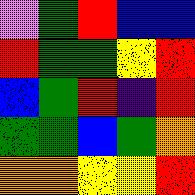[["violet", "green", "red", "blue", "blue"], ["red", "green", "green", "yellow", "red"], ["blue", "green", "red", "indigo", "red"], ["green", "green", "blue", "green", "orange"], ["orange", "orange", "yellow", "yellow", "red"]]